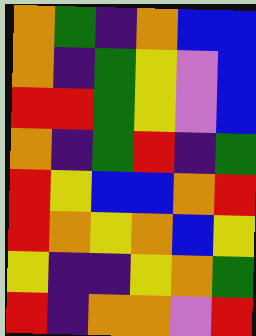[["orange", "green", "indigo", "orange", "blue", "blue"], ["orange", "indigo", "green", "yellow", "violet", "blue"], ["red", "red", "green", "yellow", "violet", "blue"], ["orange", "indigo", "green", "red", "indigo", "green"], ["red", "yellow", "blue", "blue", "orange", "red"], ["red", "orange", "yellow", "orange", "blue", "yellow"], ["yellow", "indigo", "indigo", "yellow", "orange", "green"], ["red", "indigo", "orange", "orange", "violet", "red"]]